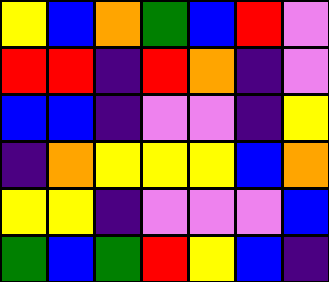[["yellow", "blue", "orange", "green", "blue", "red", "violet"], ["red", "red", "indigo", "red", "orange", "indigo", "violet"], ["blue", "blue", "indigo", "violet", "violet", "indigo", "yellow"], ["indigo", "orange", "yellow", "yellow", "yellow", "blue", "orange"], ["yellow", "yellow", "indigo", "violet", "violet", "violet", "blue"], ["green", "blue", "green", "red", "yellow", "blue", "indigo"]]